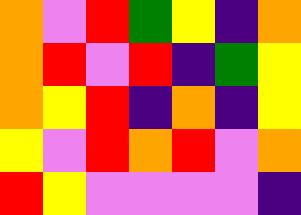[["orange", "violet", "red", "green", "yellow", "indigo", "orange"], ["orange", "red", "violet", "red", "indigo", "green", "yellow"], ["orange", "yellow", "red", "indigo", "orange", "indigo", "yellow"], ["yellow", "violet", "red", "orange", "red", "violet", "orange"], ["red", "yellow", "violet", "violet", "violet", "violet", "indigo"]]